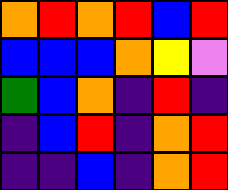[["orange", "red", "orange", "red", "blue", "red"], ["blue", "blue", "blue", "orange", "yellow", "violet"], ["green", "blue", "orange", "indigo", "red", "indigo"], ["indigo", "blue", "red", "indigo", "orange", "red"], ["indigo", "indigo", "blue", "indigo", "orange", "red"]]